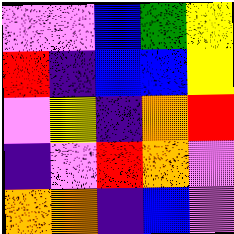[["violet", "violet", "blue", "green", "yellow"], ["red", "indigo", "blue", "blue", "yellow"], ["violet", "yellow", "indigo", "orange", "red"], ["indigo", "violet", "red", "orange", "violet"], ["orange", "orange", "indigo", "blue", "violet"]]